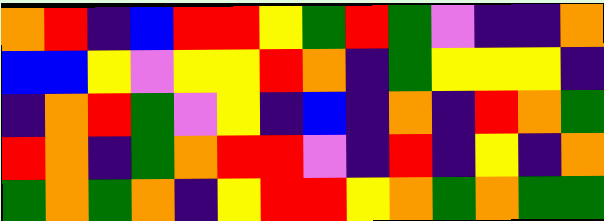[["orange", "red", "indigo", "blue", "red", "red", "yellow", "green", "red", "green", "violet", "indigo", "indigo", "orange"], ["blue", "blue", "yellow", "violet", "yellow", "yellow", "red", "orange", "indigo", "green", "yellow", "yellow", "yellow", "indigo"], ["indigo", "orange", "red", "green", "violet", "yellow", "indigo", "blue", "indigo", "orange", "indigo", "red", "orange", "green"], ["red", "orange", "indigo", "green", "orange", "red", "red", "violet", "indigo", "red", "indigo", "yellow", "indigo", "orange"], ["green", "orange", "green", "orange", "indigo", "yellow", "red", "red", "yellow", "orange", "green", "orange", "green", "green"]]